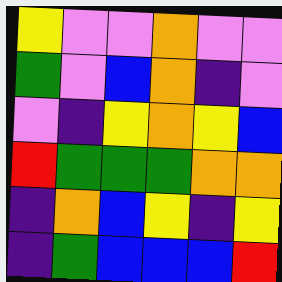[["yellow", "violet", "violet", "orange", "violet", "violet"], ["green", "violet", "blue", "orange", "indigo", "violet"], ["violet", "indigo", "yellow", "orange", "yellow", "blue"], ["red", "green", "green", "green", "orange", "orange"], ["indigo", "orange", "blue", "yellow", "indigo", "yellow"], ["indigo", "green", "blue", "blue", "blue", "red"]]